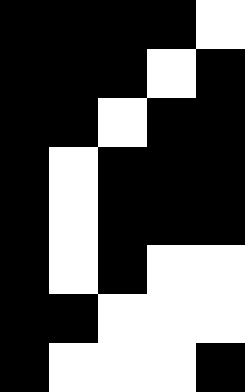[["black", "black", "black", "black", "white"], ["black", "black", "black", "white", "black"], ["black", "black", "white", "black", "black"], ["black", "white", "black", "black", "black"], ["black", "white", "black", "black", "black"], ["black", "white", "black", "white", "white"], ["black", "black", "white", "white", "white"], ["black", "white", "white", "white", "black"]]